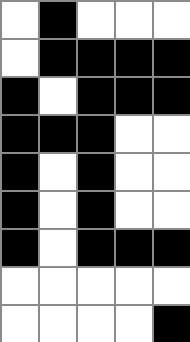[["white", "black", "white", "white", "white"], ["white", "black", "black", "black", "black"], ["black", "white", "black", "black", "black"], ["black", "black", "black", "white", "white"], ["black", "white", "black", "white", "white"], ["black", "white", "black", "white", "white"], ["black", "white", "black", "black", "black"], ["white", "white", "white", "white", "white"], ["white", "white", "white", "white", "black"]]